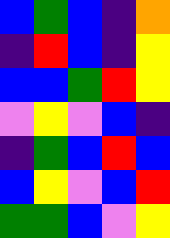[["blue", "green", "blue", "indigo", "orange"], ["indigo", "red", "blue", "indigo", "yellow"], ["blue", "blue", "green", "red", "yellow"], ["violet", "yellow", "violet", "blue", "indigo"], ["indigo", "green", "blue", "red", "blue"], ["blue", "yellow", "violet", "blue", "red"], ["green", "green", "blue", "violet", "yellow"]]